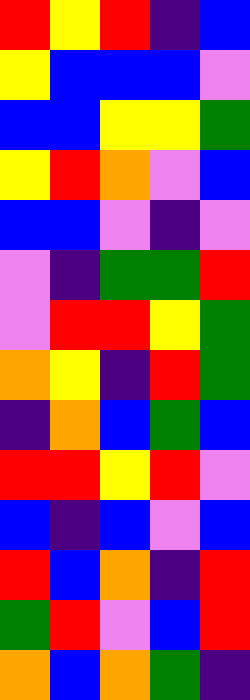[["red", "yellow", "red", "indigo", "blue"], ["yellow", "blue", "blue", "blue", "violet"], ["blue", "blue", "yellow", "yellow", "green"], ["yellow", "red", "orange", "violet", "blue"], ["blue", "blue", "violet", "indigo", "violet"], ["violet", "indigo", "green", "green", "red"], ["violet", "red", "red", "yellow", "green"], ["orange", "yellow", "indigo", "red", "green"], ["indigo", "orange", "blue", "green", "blue"], ["red", "red", "yellow", "red", "violet"], ["blue", "indigo", "blue", "violet", "blue"], ["red", "blue", "orange", "indigo", "red"], ["green", "red", "violet", "blue", "red"], ["orange", "blue", "orange", "green", "indigo"]]